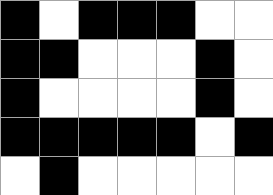[["black", "white", "black", "black", "black", "white", "white"], ["black", "black", "white", "white", "white", "black", "white"], ["black", "white", "white", "white", "white", "black", "white"], ["black", "black", "black", "black", "black", "white", "black"], ["white", "black", "white", "white", "white", "white", "white"]]